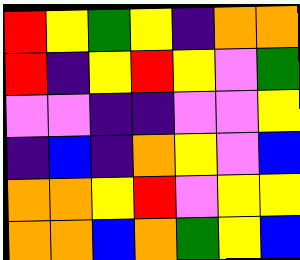[["red", "yellow", "green", "yellow", "indigo", "orange", "orange"], ["red", "indigo", "yellow", "red", "yellow", "violet", "green"], ["violet", "violet", "indigo", "indigo", "violet", "violet", "yellow"], ["indigo", "blue", "indigo", "orange", "yellow", "violet", "blue"], ["orange", "orange", "yellow", "red", "violet", "yellow", "yellow"], ["orange", "orange", "blue", "orange", "green", "yellow", "blue"]]